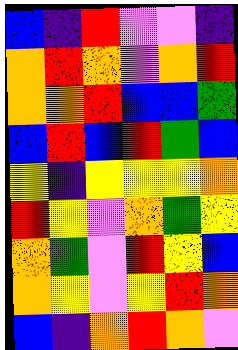[["blue", "indigo", "red", "violet", "violet", "indigo"], ["orange", "red", "orange", "violet", "orange", "red"], ["orange", "orange", "red", "blue", "blue", "green"], ["blue", "red", "blue", "red", "green", "blue"], ["yellow", "indigo", "yellow", "yellow", "yellow", "orange"], ["red", "yellow", "violet", "orange", "green", "yellow"], ["orange", "green", "violet", "red", "yellow", "blue"], ["orange", "yellow", "violet", "yellow", "red", "orange"], ["blue", "indigo", "orange", "red", "orange", "violet"]]